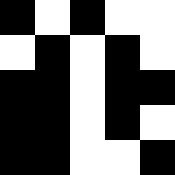[["black", "white", "black", "white", "white"], ["white", "black", "white", "black", "white"], ["black", "black", "white", "black", "black"], ["black", "black", "white", "black", "white"], ["black", "black", "white", "white", "black"]]